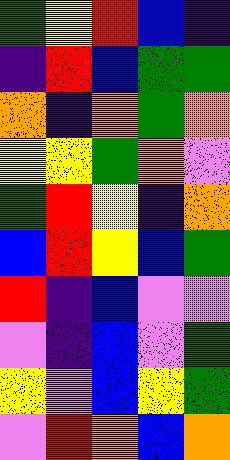[["green", "yellow", "red", "blue", "indigo"], ["indigo", "red", "blue", "green", "green"], ["orange", "indigo", "orange", "green", "orange"], ["yellow", "yellow", "green", "orange", "violet"], ["green", "red", "yellow", "indigo", "orange"], ["blue", "red", "yellow", "blue", "green"], ["red", "indigo", "blue", "violet", "violet"], ["violet", "indigo", "blue", "violet", "green"], ["yellow", "violet", "blue", "yellow", "green"], ["violet", "red", "orange", "blue", "orange"]]